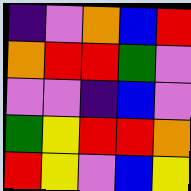[["indigo", "violet", "orange", "blue", "red"], ["orange", "red", "red", "green", "violet"], ["violet", "violet", "indigo", "blue", "violet"], ["green", "yellow", "red", "red", "orange"], ["red", "yellow", "violet", "blue", "yellow"]]